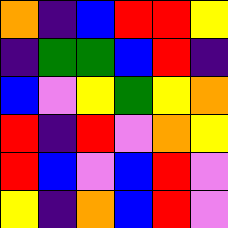[["orange", "indigo", "blue", "red", "red", "yellow"], ["indigo", "green", "green", "blue", "red", "indigo"], ["blue", "violet", "yellow", "green", "yellow", "orange"], ["red", "indigo", "red", "violet", "orange", "yellow"], ["red", "blue", "violet", "blue", "red", "violet"], ["yellow", "indigo", "orange", "blue", "red", "violet"]]